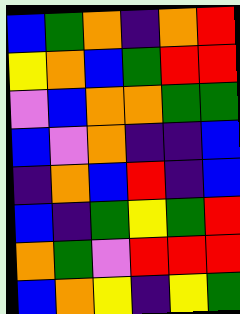[["blue", "green", "orange", "indigo", "orange", "red"], ["yellow", "orange", "blue", "green", "red", "red"], ["violet", "blue", "orange", "orange", "green", "green"], ["blue", "violet", "orange", "indigo", "indigo", "blue"], ["indigo", "orange", "blue", "red", "indigo", "blue"], ["blue", "indigo", "green", "yellow", "green", "red"], ["orange", "green", "violet", "red", "red", "red"], ["blue", "orange", "yellow", "indigo", "yellow", "green"]]